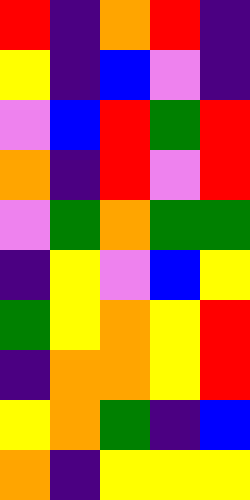[["red", "indigo", "orange", "red", "indigo"], ["yellow", "indigo", "blue", "violet", "indigo"], ["violet", "blue", "red", "green", "red"], ["orange", "indigo", "red", "violet", "red"], ["violet", "green", "orange", "green", "green"], ["indigo", "yellow", "violet", "blue", "yellow"], ["green", "yellow", "orange", "yellow", "red"], ["indigo", "orange", "orange", "yellow", "red"], ["yellow", "orange", "green", "indigo", "blue"], ["orange", "indigo", "yellow", "yellow", "yellow"]]